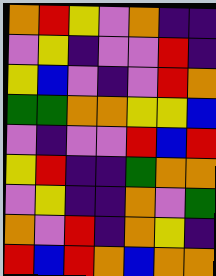[["orange", "red", "yellow", "violet", "orange", "indigo", "indigo"], ["violet", "yellow", "indigo", "violet", "violet", "red", "indigo"], ["yellow", "blue", "violet", "indigo", "violet", "red", "orange"], ["green", "green", "orange", "orange", "yellow", "yellow", "blue"], ["violet", "indigo", "violet", "violet", "red", "blue", "red"], ["yellow", "red", "indigo", "indigo", "green", "orange", "orange"], ["violet", "yellow", "indigo", "indigo", "orange", "violet", "green"], ["orange", "violet", "red", "indigo", "orange", "yellow", "indigo"], ["red", "blue", "red", "orange", "blue", "orange", "orange"]]